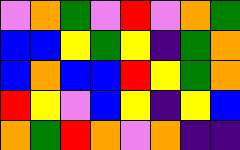[["violet", "orange", "green", "violet", "red", "violet", "orange", "green"], ["blue", "blue", "yellow", "green", "yellow", "indigo", "green", "orange"], ["blue", "orange", "blue", "blue", "red", "yellow", "green", "orange"], ["red", "yellow", "violet", "blue", "yellow", "indigo", "yellow", "blue"], ["orange", "green", "red", "orange", "violet", "orange", "indigo", "indigo"]]